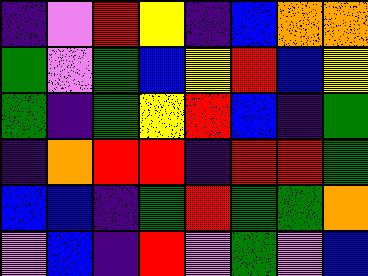[["indigo", "violet", "red", "yellow", "indigo", "blue", "orange", "orange"], ["green", "violet", "green", "blue", "yellow", "red", "blue", "yellow"], ["green", "indigo", "green", "yellow", "red", "blue", "indigo", "green"], ["indigo", "orange", "red", "red", "indigo", "red", "red", "green"], ["blue", "blue", "indigo", "green", "red", "green", "green", "orange"], ["violet", "blue", "indigo", "red", "violet", "green", "violet", "blue"]]